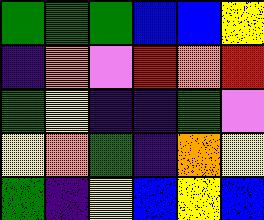[["green", "green", "green", "blue", "blue", "yellow"], ["indigo", "orange", "violet", "red", "orange", "red"], ["green", "yellow", "indigo", "indigo", "green", "violet"], ["yellow", "orange", "green", "indigo", "orange", "yellow"], ["green", "indigo", "yellow", "blue", "yellow", "blue"]]